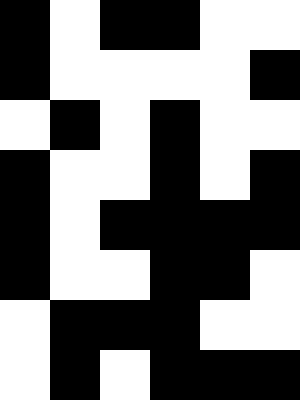[["black", "white", "black", "black", "white", "white"], ["black", "white", "white", "white", "white", "black"], ["white", "black", "white", "black", "white", "white"], ["black", "white", "white", "black", "white", "black"], ["black", "white", "black", "black", "black", "black"], ["black", "white", "white", "black", "black", "white"], ["white", "black", "black", "black", "white", "white"], ["white", "black", "white", "black", "black", "black"]]